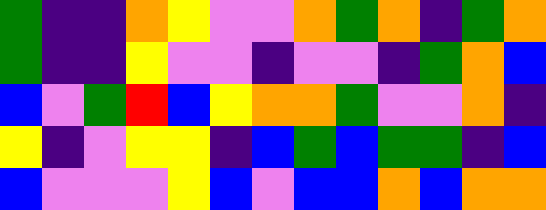[["green", "indigo", "indigo", "orange", "yellow", "violet", "violet", "orange", "green", "orange", "indigo", "green", "orange"], ["green", "indigo", "indigo", "yellow", "violet", "violet", "indigo", "violet", "violet", "indigo", "green", "orange", "blue"], ["blue", "violet", "green", "red", "blue", "yellow", "orange", "orange", "green", "violet", "violet", "orange", "indigo"], ["yellow", "indigo", "violet", "yellow", "yellow", "indigo", "blue", "green", "blue", "green", "green", "indigo", "blue"], ["blue", "violet", "violet", "violet", "yellow", "blue", "violet", "blue", "blue", "orange", "blue", "orange", "orange"]]